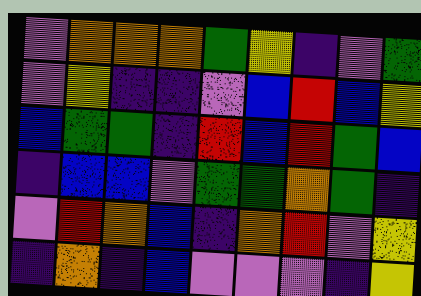[["violet", "orange", "orange", "orange", "green", "yellow", "indigo", "violet", "green"], ["violet", "yellow", "indigo", "indigo", "violet", "blue", "red", "blue", "yellow"], ["blue", "green", "green", "indigo", "red", "blue", "red", "green", "blue"], ["indigo", "blue", "blue", "violet", "green", "green", "orange", "green", "indigo"], ["violet", "red", "orange", "blue", "indigo", "orange", "red", "violet", "yellow"], ["indigo", "orange", "indigo", "blue", "violet", "violet", "violet", "indigo", "yellow"]]